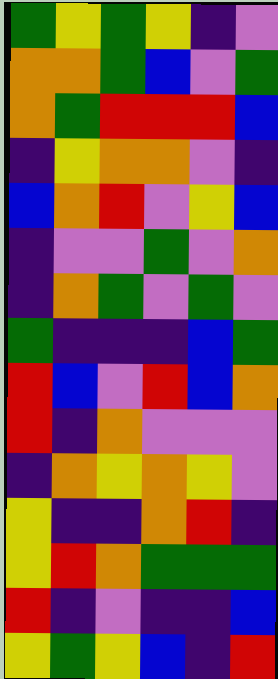[["green", "yellow", "green", "yellow", "indigo", "violet"], ["orange", "orange", "green", "blue", "violet", "green"], ["orange", "green", "red", "red", "red", "blue"], ["indigo", "yellow", "orange", "orange", "violet", "indigo"], ["blue", "orange", "red", "violet", "yellow", "blue"], ["indigo", "violet", "violet", "green", "violet", "orange"], ["indigo", "orange", "green", "violet", "green", "violet"], ["green", "indigo", "indigo", "indigo", "blue", "green"], ["red", "blue", "violet", "red", "blue", "orange"], ["red", "indigo", "orange", "violet", "violet", "violet"], ["indigo", "orange", "yellow", "orange", "yellow", "violet"], ["yellow", "indigo", "indigo", "orange", "red", "indigo"], ["yellow", "red", "orange", "green", "green", "green"], ["red", "indigo", "violet", "indigo", "indigo", "blue"], ["yellow", "green", "yellow", "blue", "indigo", "red"]]